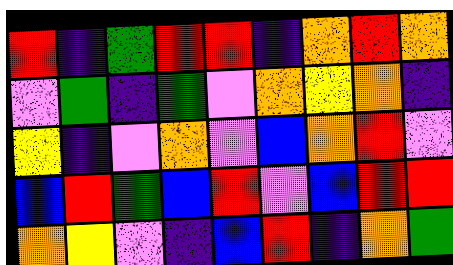[["red", "indigo", "green", "red", "red", "indigo", "orange", "red", "orange"], ["violet", "green", "indigo", "green", "violet", "orange", "yellow", "orange", "indigo"], ["yellow", "indigo", "violet", "orange", "violet", "blue", "orange", "red", "violet"], ["blue", "red", "green", "blue", "red", "violet", "blue", "red", "red"], ["orange", "yellow", "violet", "indigo", "blue", "red", "indigo", "orange", "green"]]